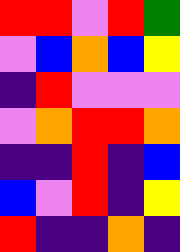[["red", "red", "violet", "red", "green"], ["violet", "blue", "orange", "blue", "yellow"], ["indigo", "red", "violet", "violet", "violet"], ["violet", "orange", "red", "red", "orange"], ["indigo", "indigo", "red", "indigo", "blue"], ["blue", "violet", "red", "indigo", "yellow"], ["red", "indigo", "indigo", "orange", "indigo"]]